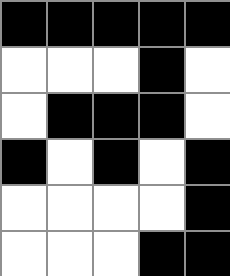[["black", "black", "black", "black", "black"], ["white", "white", "white", "black", "white"], ["white", "black", "black", "black", "white"], ["black", "white", "black", "white", "black"], ["white", "white", "white", "white", "black"], ["white", "white", "white", "black", "black"]]